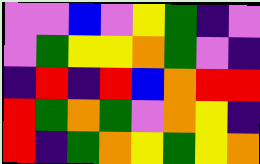[["violet", "violet", "blue", "violet", "yellow", "green", "indigo", "violet"], ["violet", "green", "yellow", "yellow", "orange", "green", "violet", "indigo"], ["indigo", "red", "indigo", "red", "blue", "orange", "red", "red"], ["red", "green", "orange", "green", "violet", "orange", "yellow", "indigo"], ["red", "indigo", "green", "orange", "yellow", "green", "yellow", "orange"]]